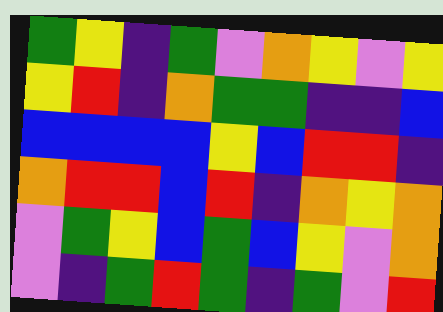[["green", "yellow", "indigo", "green", "violet", "orange", "yellow", "violet", "yellow"], ["yellow", "red", "indigo", "orange", "green", "green", "indigo", "indigo", "blue"], ["blue", "blue", "blue", "blue", "yellow", "blue", "red", "red", "indigo"], ["orange", "red", "red", "blue", "red", "indigo", "orange", "yellow", "orange"], ["violet", "green", "yellow", "blue", "green", "blue", "yellow", "violet", "orange"], ["violet", "indigo", "green", "red", "green", "indigo", "green", "violet", "red"]]